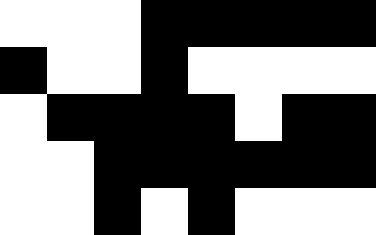[["white", "white", "white", "black", "black", "black", "black", "black"], ["black", "white", "white", "black", "white", "white", "white", "white"], ["white", "black", "black", "black", "black", "white", "black", "black"], ["white", "white", "black", "black", "black", "black", "black", "black"], ["white", "white", "black", "white", "black", "white", "white", "white"]]